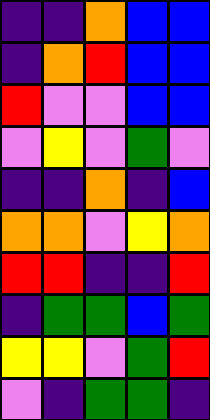[["indigo", "indigo", "orange", "blue", "blue"], ["indigo", "orange", "red", "blue", "blue"], ["red", "violet", "violet", "blue", "blue"], ["violet", "yellow", "violet", "green", "violet"], ["indigo", "indigo", "orange", "indigo", "blue"], ["orange", "orange", "violet", "yellow", "orange"], ["red", "red", "indigo", "indigo", "red"], ["indigo", "green", "green", "blue", "green"], ["yellow", "yellow", "violet", "green", "red"], ["violet", "indigo", "green", "green", "indigo"]]